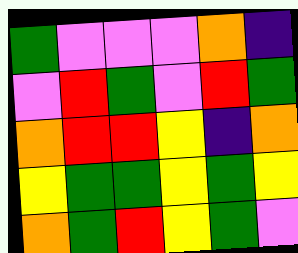[["green", "violet", "violet", "violet", "orange", "indigo"], ["violet", "red", "green", "violet", "red", "green"], ["orange", "red", "red", "yellow", "indigo", "orange"], ["yellow", "green", "green", "yellow", "green", "yellow"], ["orange", "green", "red", "yellow", "green", "violet"]]